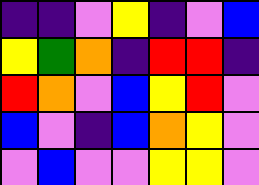[["indigo", "indigo", "violet", "yellow", "indigo", "violet", "blue"], ["yellow", "green", "orange", "indigo", "red", "red", "indigo"], ["red", "orange", "violet", "blue", "yellow", "red", "violet"], ["blue", "violet", "indigo", "blue", "orange", "yellow", "violet"], ["violet", "blue", "violet", "violet", "yellow", "yellow", "violet"]]